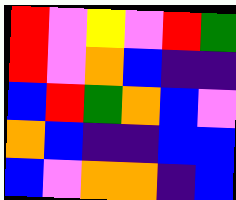[["red", "violet", "yellow", "violet", "red", "green"], ["red", "violet", "orange", "blue", "indigo", "indigo"], ["blue", "red", "green", "orange", "blue", "violet"], ["orange", "blue", "indigo", "indigo", "blue", "blue"], ["blue", "violet", "orange", "orange", "indigo", "blue"]]